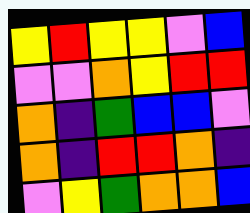[["yellow", "red", "yellow", "yellow", "violet", "blue"], ["violet", "violet", "orange", "yellow", "red", "red"], ["orange", "indigo", "green", "blue", "blue", "violet"], ["orange", "indigo", "red", "red", "orange", "indigo"], ["violet", "yellow", "green", "orange", "orange", "blue"]]